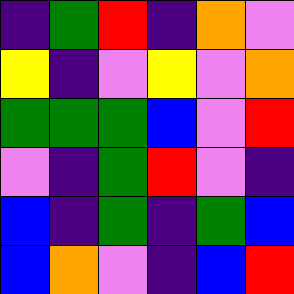[["indigo", "green", "red", "indigo", "orange", "violet"], ["yellow", "indigo", "violet", "yellow", "violet", "orange"], ["green", "green", "green", "blue", "violet", "red"], ["violet", "indigo", "green", "red", "violet", "indigo"], ["blue", "indigo", "green", "indigo", "green", "blue"], ["blue", "orange", "violet", "indigo", "blue", "red"]]